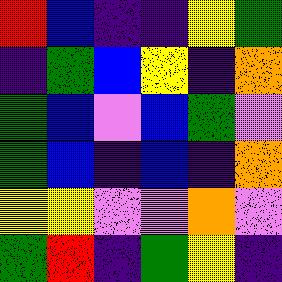[["red", "blue", "indigo", "indigo", "yellow", "green"], ["indigo", "green", "blue", "yellow", "indigo", "orange"], ["green", "blue", "violet", "blue", "green", "violet"], ["green", "blue", "indigo", "blue", "indigo", "orange"], ["yellow", "yellow", "violet", "violet", "orange", "violet"], ["green", "red", "indigo", "green", "yellow", "indigo"]]